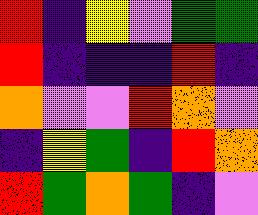[["red", "indigo", "yellow", "violet", "green", "green"], ["red", "indigo", "indigo", "indigo", "red", "indigo"], ["orange", "violet", "violet", "red", "orange", "violet"], ["indigo", "yellow", "green", "indigo", "red", "orange"], ["red", "green", "orange", "green", "indigo", "violet"]]